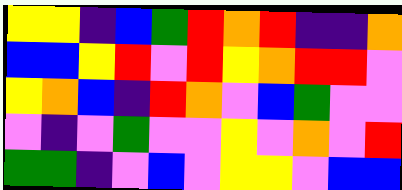[["yellow", "yellow", "indigo", "blue", "green", "red", "orange", "red", "indigo", "indigo", "orange"], ["blue", "blue", "yellow", "red", "violet", "red", "yellow", "orange", "red", "red", "violet"], ["yellow", "orange", "blue", "indigo", "red", "orange", "violet", "blue", "green", "violet", "violet"], ["violet", "indigo", "violet", "green", "violet", "violet", "yellow", "violet", "orange", "violet", "red"], ["green", "green", "indigo", "violet", "blue", "violet", "yellow", "yellow", "violet", "blue", "blue"]]